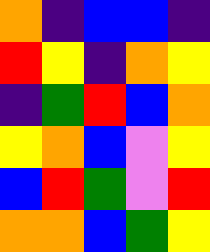[["orange", "indigo", "blue", "blue", "indigo"], ["red", "yellow", "indigo", "orange", "yellow"], ["indigo", "green", "red", "blue", "orange"], ["yellow", "orange", "blue", "violet", "yellow"], ["blue", "red", "green", "violet", "red"], ["orange", "orange", "blue", "green", "yellow"]]